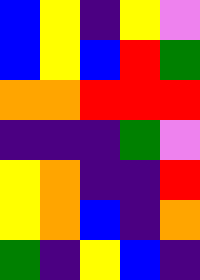[["blue", "yellow", "indigo", "yellow", "violet"], ["blue", "yellow", "blue", "red", "green"], ["orange", "orange", "red", "red", "red"], ["indigo", "indigo", "indigo", "green", "violet"], ["yellow", "orange", "indigo", "indigo", "red"], ["yellow", "orange", "blue", "indigo", "orange"], ["green", "indigo", "yellow", "blue", "indigo"]]